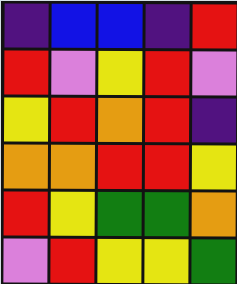[["indigo", "blue", "blue", "indigo", "red"], ["red", "violet", "yellow", "red", "violet"], ["yellow", "red", "orange", "red", "indigo"], ["orange", "orange", "red", "red", "yellow"], ["red", "yellow", "green", "green", "orange"], ["violet", "red", "yellow", "yellow", "green"]]